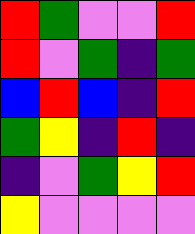[["red", "green", "violet", "violet", "red"], ["red", "violet", "green", "indigo", "green"], ["blue", "red", "blue", "indigo", "red"], ["green", "yellow", "indigo", "red", "indigo"], ["indigo", "violet", "green", "yellow", "red"], ["yellow", "violet", "violet", "violet", "violet"]]